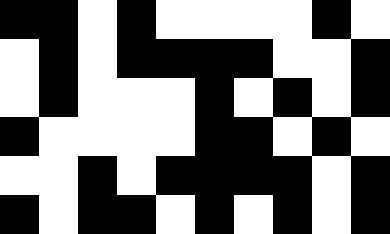[["black", "black", "white", "black", "white", "white", "white", "white", "black", "white"], ["white", "black", "white", "black", "black", "black", "black", "white", "white", "black"], ["white", "black", "white", "white", "white", "black", "white", "black", "white", "black"], ["black", "white", "white", "white", "white", "black", "black", "white", "black", "white"], ["white", "white", "black", "white", "black", "black", "black", "black", "white", "black"], ["black", "white", "black", "black", "white", "black", "white", "black", "white", "black"]]